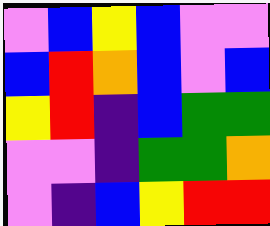[["violet", "blue", "yellow", "blue", "violet", "violet"], ["blue", "red", "orange", "blue", "violet", "blue"], ["yellow", "red", "indigo", "blue", "green", "green"], ["violet", "violet", "indigo", "green", "green", "orange"], ["violet", "indigo", "blue", "yellow", "red", "red"]]